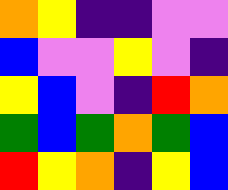[["orange", "yellow", "indigo", "indigo", "violet", "violet"], ["blue", "violet", "violet", "yellow", "violet", "indigo"], ["yellow", "blue", "violet", "indigo", "red", "orange"], ["green", "blue", "green", "orange", "green", "blue"], ["red", "yellow", "orange", "indigo", "yellow", "blue"]]